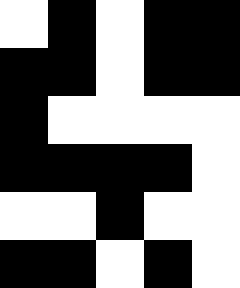[["white", "black", "white", "black", "black"], ["black", "black", "white", "black", "black"], ["black", "white", "white", "white", "white"], ["black", "black", "black", "black", "white"], ["white", "white", "black", "white", "white"], ["black", "black", "white", "black", "white"]]